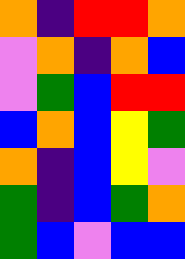[["orange", "indigo", "red", "red", "orange"], ["violet", "orange", "indigo", "orange", "blue"], ["violet", "green", "blue", "red", "red"], ["blue", "orange", "blue", "yellow", "green"], ["orange", "indigo", "blue", "yellow", "violet"], ["green", "indigo", "blue", "green", "orange"], ["green", "blue", "violet", "blue", "blue"]]